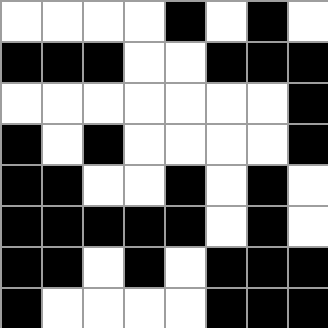[["white", "white", "white", "white", "black", "white", "black", "white"], ["black", "black", "black", "white", "white", "black", "black", "black"], ["white", "white", "white", "white", "white", "white", "white", "black"], ["black", "white", "black", "white", "white", "white", "white", "black"], ["black", "black", "white", "white", "black", "white", "black", "white"], ["black", "black", "black", "black", "black", "white", "black", "white"], ["black", "black", "white", "black", "white", "black", "black", "black"], ["black", "white", "white", "white", "white", "black", "black", "black"]]